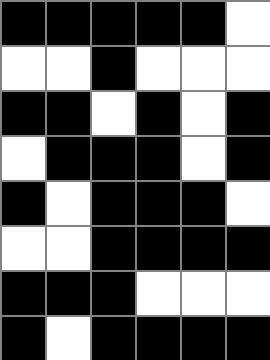[["black", "black", "black", "black", "black", "white"], ["white", "white", "black", "white", "white", "white"], ["black", "black", "white", "black", "white", "black"], ["white", "black", "black", "black", "white", "black"], ["black", "white", "black", "black", "black", "white"], ["white", "white", "black", "black", "black", "black"], ["black", "black", "black", "white", "white", "white"], ["black", "white", "black", "black", "black", "black"]]